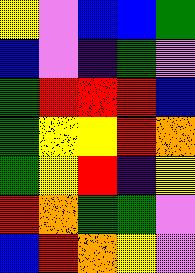[["yellow", "violet", "blue", "blue", "green"], ["blue", "violet", "indigo", "green", "violet"], ["green", "red", "red", "red", "blue"], ["green", "yellow", "yellow", "red", "orange"], ["green", "yellow", "red", "indigo", "yellow"], ["red", "orange", "green", "green", "violet"], ["blue", "red", "orange", "yellow", "violet"]]